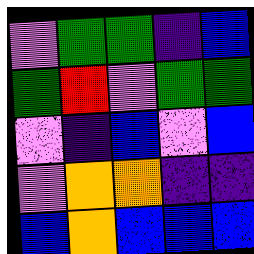[["violet", "green", "green", "indigo", "blue"], ["green", "red", "violet", "green", "green"], ["violet", "indigo", "blue", "violet", "blue"], ["violet", "orange", "orange", "indigo", "indigo"], ["blue", "orange", "blue", "blue", "blue"]]